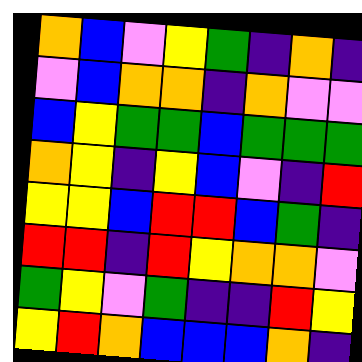[["orange", "blue", "violet", "yellow", "green", "indigo", "orange", "indigo"], ["violet", "blue", "orange", "orange", "indigo", "orange", "violet", "violet"], ["blue", "yellow", "green", "green", "blue", "green", "green", "green"], ["orange", "yellow", "indigo", "yellow", "blue", "violet", "indigo", "red"], ["yellow", "yellow", "blue", "red", "red", "blue", "green", "indigo"], ["red", "red", "indigo", "red", "yellow", "orange", "orange", "violet"], ["green", "yellow", "violet", "green", "indigo", "indigo", "red", "yellow"], ["yellow", "red", "orange", "blue", "blue", "blue", "orange", "indigo"]]